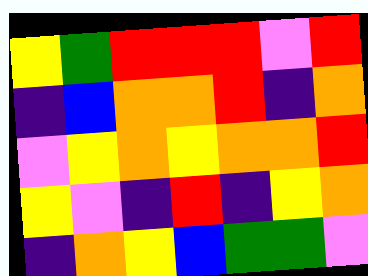[["yellow", "green", "red", "red", "red", "violet", "red"], ["indigo", "blue", "orange", "orange", "red", "indigo", "orange"], ["violet", "yellow", "orange", "yellow", "orange", "orange", "red"], ["yellow", "violet", "indigo", "red", "indigo", "yellow", "orange"], ["indigo", "orange", "yellow", "blue", "green", "green", "violet"]]